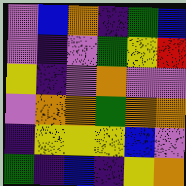[["violet", "blue", "orange", "indigo", "green", "blue"], ["violet", "indigo", "violet", "green", "yellow", "red"], ["yellow", "indigo", "violet", "orange", "violet", "violet"], ["violet", "orange", "orange", "green", "orange", "orange"], ["indigo", "yellow", "yellow", "yellow", "blue", "violet"], ["green", "indigo", "blue", "indigo", "yellow", "orange"]]